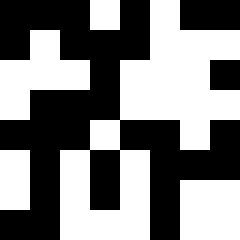[["black", "black", "black", "white", "black", "white", "black", "black"], ["black", "white", "black", "black", "black", "white", "white", "white"], ["white", "white", "white", "black", "white", "white", "white", "black"], ["white", "black", "black", "black", "white", "white", "white", "white"], ["black", "black", "black", "white", "black", "black", "white", "black"], ["white", "black", "white", "black", "white", "black", "black", "black"], ["white", "black", "white", "black", "white", "black", "white", "white"], ["black", "black", "white", "white", "white", "black", "white", "white"]]